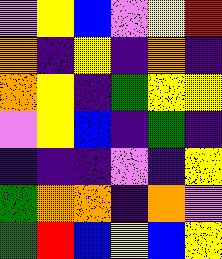[["violet", "yellow", "blue", "violet", "yellow", "red"], ["orange", "indigo", "yellow", "indigo", "orange", "indigo"], ["orange", "yellow", "indigo", "green", "yellow", "yellow"], ["violet", "yellow", "blue", "indigo", "green", "indigo"], ["indigo", "indigo", "indigo", "violet", "indigo", "yellow"], ["green", "orange", "orange", "indigo", "orange", "violet"], ["green", "red", "blue", "yellow", "blue", "yellow"]]